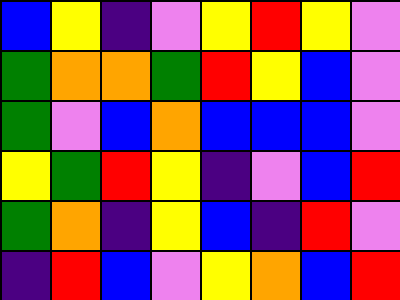[["blue", "yellow", "indigo", "violet", "yellow", "red", "yellow", "violet"], ["green", "orange", "orange", "green", "red", "yellow", "blue", "violet"], ["green", "violet", "blue", "orange", "blue", "blue", "blue", "violet"], ["yellow", "green", "red", "yellow", "indigo", "violet", "blue", "red"], ["green", "orange", "indigo", "yellow", "blue", "indigo", "red", "violet"], ["indigo", "red", "blue", "violet", "yellow", "orange", "blue", "red"]]